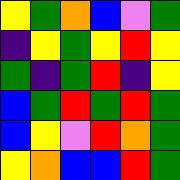[["yellow", "green", "orange", "blue", "violet", "green"], ["indigo", "yellow", "green", "yellow", "red", "yellow"], ["green", "indigo", "green", "red", "indigo", "yellow"], ["blue", "green", "red", "green", "red", "green"], ["blue", "yellow", "violet", "red", "orange", "green"], ["yellow", "orange", "blue", "blue", "red", "green"]]